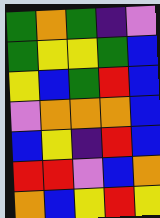[["green", "orange", "green", "indigo", "violet"], ["green", "yellow", "yellow", "green", "blue"], ["yellow", "blue", "green", "red", "blue"], ["violet", "orange", "orange", "orange", "blue"], ["blue", "yellow", "indigo", "red", "blue"], ["red", "red", "violet", "blue", "orange"], ["orange", "blue", "yellow", "red", "yellow"]]